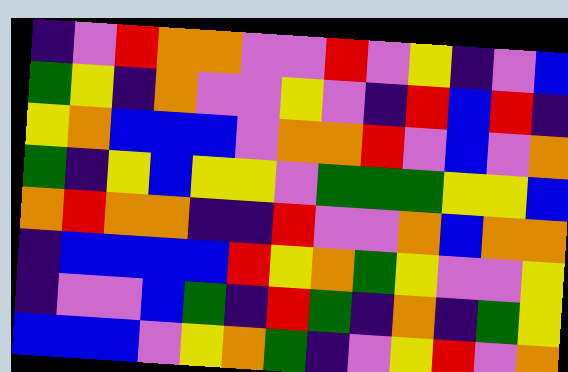[["indigo", "violet", "red", "orange", "orange", "violet", "violet", "red", "violet", "yellow", "indigo", "violet", "blue"], ["green", "yellow", "indigo", "orange", "violet", "violet", "yellow", "violet", "indigo", "red", "blue", "red", "indigo"], ["yellow", "orange", "blue", "blue", "blue", "violet", "orange", "orange", "red", "violet", "blue", "violet", "orange"], ["green", "indigo", "yellow", "blue", "yellow", "yellow", "violet", "green", "green", "green", "yellow", "yellow", "blue"], ["orange", "red", "orange", "orange", "indigo", "indigo", "red", "violet", "violet", "orange", "blue", "orange", "orange"], ["indigo", "blue", "blue", "blue", "blue", "red", "yellow", "orange", "green", "yellow", "violet", "violet", "yellow"], ["indigo", "violet", "violet", "blue", "green", "indigo", "red", "green", "indigo", "orange", "indigo", "green", "yellow"], ["blue", "blue", "blue", "violet", "yellow", "orange", "green", "indigo", "violet", "yellow", "red", "violet", "orange"]]